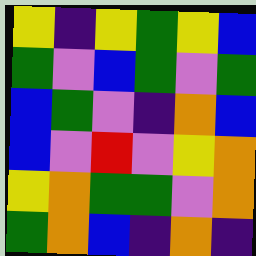[["yellow", "indigo", "yellow", "green", "yellow", "blue"], ["green", "violet", "blue", "green", "violet", "green"], ["blue", "green", "violet", "indigo", "orange", "blue"], ["blue", "violet", "red", "violet", "yellow", "orange"], ["yellow", "orange", "green", "green", "violet", "orange"], ["green", "orange", "blue", "indigo", "orange", "indigo"]]